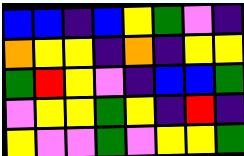[["blue", "blue", "indigo", "blue", "yellow", "green", "violet", "indigo"], ["orange", "yellow", "yellow", "indigo", "orange", "indigo", "yellow", "yellow"], ["green", "red", "yellow", "violet", "indigo", "blue", "blue", "green"], ["violet", "yellow", "yellow", "green", "yellow", "indigo", "red", "indigo"], ["yellow", "violet", "violet", "green", "violet", "yellow", "yellow", "green"]]